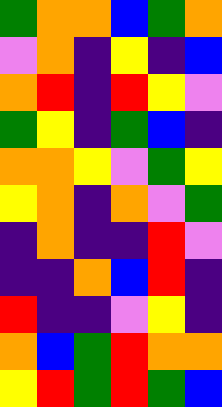[["green", "orange", "orange", "blue", "green", "orange"], ["violet", "orange", "indigo", "yellow", "indigo", "blue"], ["orange", "red", "indigo", "red", "yellow", "violet"], ["green", "yellow", "indigo", "green", "blue", "indigo"], ["orange", "orange", "yellow", "violet", "green", "yellow"], ["yellow", "orange", "indigo", "orange", "violet", "green"], ["indigo", "orange", "indigo", "indigo", "red", "violet"], ["indigo", "indigo", "orange", "blue", "red", "indigo"], ["red", "indigo", "indigo", "violet", "yellow", "indigo"], ["orange", "blue", "green", "red", "orange", "orange"], ["yellow", "red", "green", "red", "green", "blue"]]